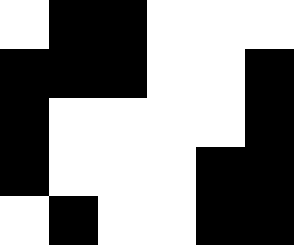[["white", "black", "black", "white", "white", "white"], ["black", "black", "black", "white", "white", "black"], ["black", "white", "white", "white", "white", "black"], ["black", "white", "white", "white", "black", "black"], ["white", "black", "white", "white", "black", "black"]]